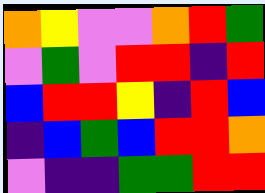[["orange", "yellow", "violet", "violet", "orange", "red", "green"], ["violet", "green", "violet", "red", "red", "indigo", "red"], ["blue", "red", "red", "yellow", "indigo", "red", "blue"], ["indigo", "blue", "green", "blue", "red", "red", "orange"], ["violet", "indigo", "indigo", "green", "green", "red", "red"]]